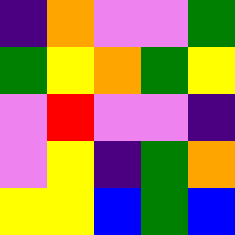[["indigo", "orange", "violet", "violet", "green"], ["green", "yellow", "orange", "green", "yellow"], ["violet", "red", "violet", "violet", "indigo"], ["violet", "yellow", "indigo", "green", "orange"], ["yellow", "yellow", "blue", "green", "blue"]]